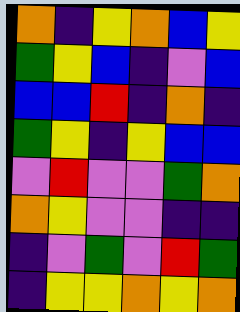[["orange", "indigo", "yellow", "orange", "blue", "yellow"], ["green", "yellow", "blue", "indigo", "violet", "blue"], ["blue", "blue", "red", "indigo", "orange", "indigo"], ["green", "yellow", "indigo", "yellow", "blue", "blue"], ["violet", "red", "violet", "violet", "green", "orange"], ["orange", "yellow", "violet", "violet", "indigo", "indigo"], ["indigo", "violet", "green", "violet", "red", "green"], ["indigo", "yellow", "yellow", "orange", "yellow", "orange"]]